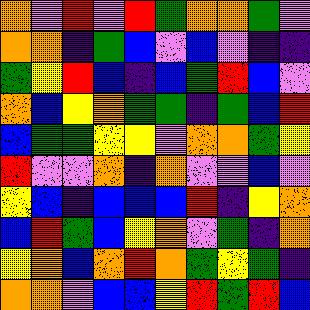[["orange", "violet", "red", "violet", "red", "green", "orange", "orange", "green", "violet"], ["orange", "orange", "indigo", "green", "blue", "violet", "blue", "violet", "indigo", "indigo"], ["green", "yellow", "red", "blue", "indigo", "blue", "green", "red", "blue", "violet"], ["orange", "blue", "yellow", "orange", "green", "green", "indigo", "green", "blue", "red"], ["blue", "green", "green", "yellow", "yellow", "violet", "orange", "orange", "green", "yellow"], ["red", "violet", "violet", "orange", "indigo", "orange", "violet", "violet", "blue", "violet"], ["yellow", "blue", "indigo", "blue", "blue", "blue", "red", "indigo", "yellow", "orange"], ["blue", "red", "green", "blue", "yellow", "orange", "violet", "green", "indigo", "orange"], ["yellow", "orange", "blue", "orange", "red", "orange", "green", "yellow", "green", "indigo"], ["orange", "orange", "violet", "blue", "blue", "yellow", "red", "green", "red", "blue"]]